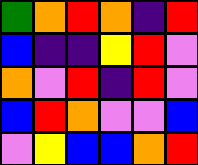[["green", "orange", "red", "orange", "indigo", "red"], ["blue", "indigo", "indigo", "yellow", "red", "violet"], ["orange", "violet", "red", "indigo", "red", "violet"], ["blue", "red", "orange", "violet", "violet", "blue"], ["violet", "yellow", "blue", "blue", "orange", "red"]]